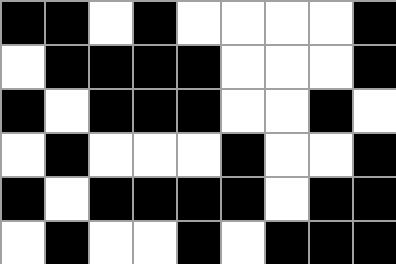[["black", "black", "white", "black", "white", "white", "white", "white", "black"], ["white", "black", "black", "black", "black", "white", "white", "white", "black"], ["black", "white", "black", "black", "black", "white", "white", "black", "white"], ["white", "black", "white", "white", "white", "black", "white", "white", "black"], ["black", "white", "black", "black", "black", "black", "white", "black", "black"], ["white", "black", "white", "white", "black", "white", "black", "black", "black"]]